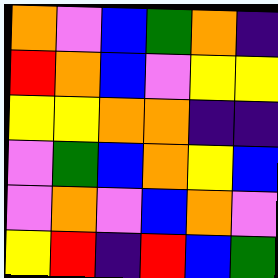[["orange", "violet", "blue", "green", "orange", "indigo"], ["red", "orange", "blue", "violet", "yellow", "yellow"], ["yellow", "yellow", "orange", "orange", "indigo", "indigo"], ["violet", "green", "blue", "orange", "yellow", "blue"], ["violet", "orange", "violet", "blue", "orange", "violet"], ["yellow", "red", "indigo", "red", "blue", "green"]]